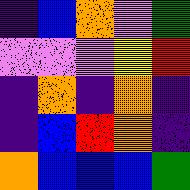[["indigo", "blue", "orange", "violet", "green"], ["violet", "violet", "violet", "yellow", "red"], ["indigo", "orange", "indigo", "orange", "indigo"], ["indigo", "blue", "red", "orange", "indigo"], ["orange", "blue", "blue", "blue", "green"]]